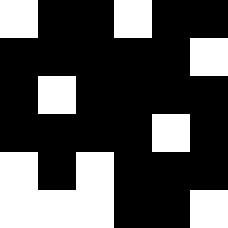[["white", "black", "black", "white", "black", "black"], ["black", "black", "black", "black", "black", "white"], ["black", "white", "black", "black", "black", "black"], ["black", "black", "black", "black", "white", "black"], ["white", "black", "white", "black", "black", "black"], ["white", "white", "white", "black", "black", "white"]]